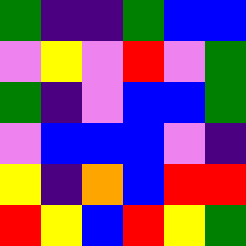[["green", "indigo", "indigo", "green", "blue", "blue"], ["violet", "yellow", "violet", "red", "violet", "green"], ["green", "indigo", "violet", "blue", "blue", "green"], ["violet", "blue", "blue", "blue", "violet", "indigo"], ["yellow", "indigo", "orange", "blue", "red", "red"], ["red", "yellow", "blue", "red", "yellow", "green"]]